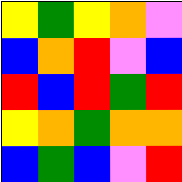[["yellow", "green", "yellow", "orange", "violet"], ["blue", "orange", "red", "violet", "blue"], ["red", "blue", "red", "green", "red"], ["yellow", "orange", "green", "orange", "orange"], ["blue", "green", "blue", "violet", "red"]]